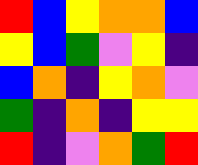[["red", "blue", "yellow", "orange", "orange", "blue"], ["yellow", "blue", "green", "violet", "yellow", "indigo"], ["blue", "orange", "indigo", "yellow", "orange", "violet"], ["green", "indigo", "orange", "indigo", "yellow", "yellow"], ["red", "indigo", "violet", "orange", "green", "red"]]